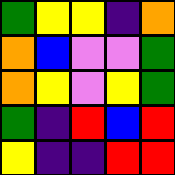[["green", "yellow", "yellow", "indigo", "orange"], ["orange", "blue", "violet", "violet", "green"], ["orange", "yellow", "violet", "yellow", "green"], ["green", "indigo", "red", "blue", "red"], ["yellow", "indigo", "indigo", "red", "red"]]